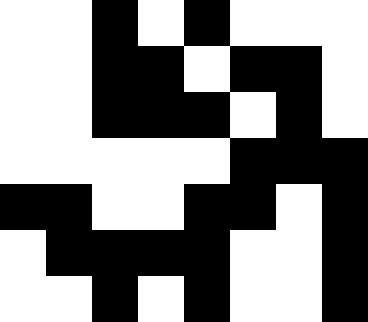[["white", "white", "black", "white", "black", "white", "white", "white"], ["white", "white", "black", "black", "white", "black", "black", "white"], ["white", "white", "black", "black", "black", "white", "black", "white"], ["white", "white", "white", "white", "white", "black", "black", "black"], ["black", "black", "white", "white", "black", "black", "white", "black"], ["white", "black", "black", "black", "black", "white", "white", "black"], ["white", "white", "black", "white", "black", "white", "white", "black"]]